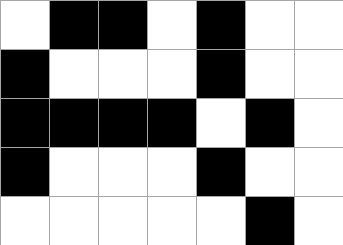[["white", "black", "black", "white", "black", "white", "white"], ["black", "white", "white", "white", "black", "white", "white"], ["black", "black", "black", "black", "white", "black", "white"], ["black", "white", "white", "white", "black", "white", "white"], ["white", "white", "white", "white", "white", "black", "white"]]